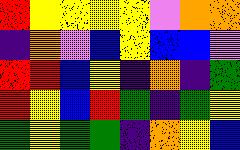[["red", "yellow", "yellow", "yellow", "yellow", "violet", "orange", "orange"], ["indigo", "orange", "violet", "blue", "yellow", "blue", "blue", "violet"], ["red", "red", "blue", "yellow", "indigo", "orange", "indigo", "green"], ["red", "yellow", "blue", "red", "green", "indigo", "green", "yellow"], ["green", "yellow", "green", "green", "indigo", "orange", "yellow", "blue"]]